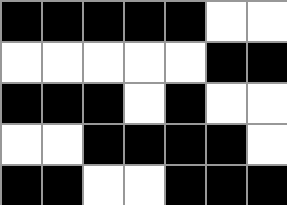[["black", "black", "black", "black", "black", "white", "white"], ["white", "white", "white", "white", "white", "black", "black"], ["black", "black", "black", "white", "black", "white", "white"], ["white", "white", "black", "black", "black", "black", "white"], ["black", "black", "white", "white", "black", "black", "black"]]